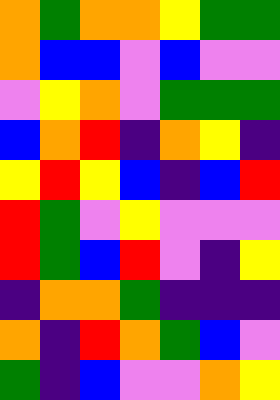[["orange", "green", "orange", "orange", "yellow", "green", "green"], ["orange", "blue", "blue", "violet", "blue", "violet", "violet"], ["violet", "yellow", "orange", "violet", "green", "green", "green"], ["blue", "orange", "red", "indigo", "orange", "yellow", "indigo"], ["yellow", "red", "yellow", "blue", "indigo", "blue", "red"], ["red", "green", "violet", "yellow", "violet", "violet", "violet"], ["red", "green", "blue", "red", "violet", "indigo", "yellow"], ["indigo", "orange", "orange", "green", "indigo", "indigo", "indigo"], ["orange", "indigo", "red", "orange", "green", "blue", "violet"], ["green", "indigo", "blue", "violet", "violet", "orange", "yellow"]]